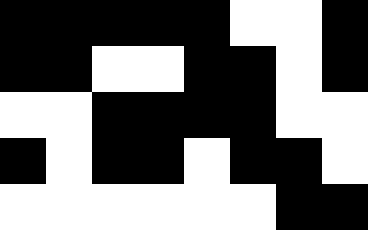[["black", "black", "black", "black", "black", "white", "white", "black"], ["black", "black", "white", "white", "black", "black", "white", "black"], ["white", "white", "black", "black", "black", "black", "white", "white"], ["black", "white", "black", "black", "white", "black", "black", "white"], ["white", "white", "white", "white", "white", "white", "black", "black"]]